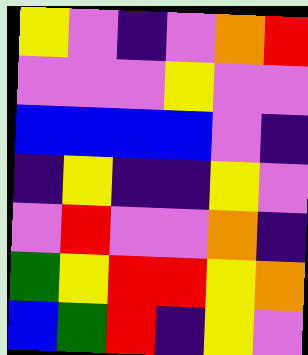[["yellow", "violet", "indigo", "violet", "orange", "red"], ["violet", "violet", "violet", "yellow", "violet", "violet"], ["blue", "blue", "blue", "blue", "violet", "indigo"], ["indigo", "yellow", "indigo", "indigo", "yellow", "violet"], ["violet", "red", "violet", "violet", "orange", "indigo"], ["green", "yellow", "red", "red", "yellow", "orange"], ["blue", "green", "red", "indigo", "yellow", "violet"]]